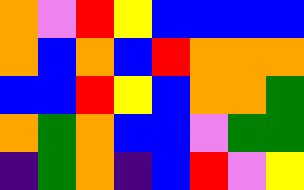[["orange", "violet", "red", "yellow", "blue", "blue", "blue", "blue"], ["orange", "blue", "orange", "blue", "red", "orange", "orange", "orange"], ["blue", "blue", "red", "yellow", "blue", "orange", "orange", "green"], ["orange", "green", "orange", "blue", "blue", "violet", "green", "green"], ["indigo", "green", "orange", "indigo", "blue", "red", "violet", "yellow"]]